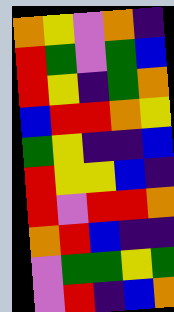[["orange", "yellow", "violet", "orange", "indigo"], ["red", "green", "violet", "green", "blue"], ["red", "yellow", "indigo", "green", "orange"], ["blue", "red", "red", "orange", "yellow"], ["green", "yellow", "indigo", "indigo", "blue"], ["red", "yellow", "yellow", "blue", "indigo"], ["red", "violet", "red", "red", "orange"], ["orange", "red", "blue", "indigo", "indigo"], ["violet", "green", "green", "yellow", "green"], ["violet", "red", "indigo", "blue", "orange"]]